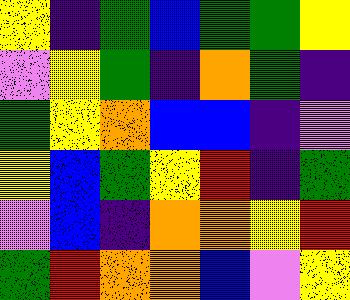[["yellow", "indigo", "green", "blue", "green", "green", "yellow"], ["violet", "yellow", "green", "indigo", "orange", "green", "indigo"], ["green", "yellow", "orange", "blue", "blue", "indigo", "violet"], ["yellow", "blue", "green", "yellow", "red", "indigo", "green"], ["violet", "blue", "indigo", "orange", "orange", "yellow", "red"], ["green", "red", "orange", "orange", "blue", "violet", "yellow"]]